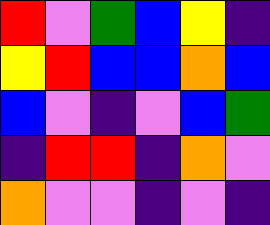[["red", "violet", "green", "blue", "yellow", "indigo"], ["yellow", "red", "blue", "blue", "orange", "blue"], ["blue", "violet", "indigo", "violet", "blue", "green"], ["indigo", "red", "red", "indigo", "orange", "violet"], ["orange", "violet", "violet", "indigo", "violet", "indigo"]]